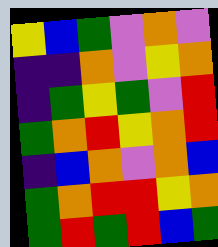[["yellow", "blue", "green", "violet", "orange", "violet"], ["indigo", "indigo", "orange", "violet", "yellow", "orange"], ["indigo", "green", "yellow", "green", "violet", "red"], ["green", "orange", "red", "yellow", "orange", "red"], ["indigo", "blue", "orange", "violet", "orange", "blue"], ["green", "orange", "red", "red", "yellow", "orange"], ["green", "red", "green", "red", "blue", "green"]]